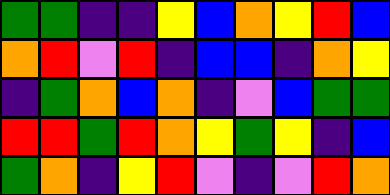[["green", "green", "indigo", "indigo", "yellow", "blue", "orange", "yellow", "red", "blue"], ["orange", "red", "violet", "red", "indigo", "blue", "blue", "indigo", "orange", "yellow"], ["indigo", "green", "orange", "blue", "orange", "indigo", "violet", "blue", "green", "green"], ["red", "red", "green", "red", "orange", "yellow", "green", "yellow", "indigo", "blue"], ["green", "orange", "indigo", "yellow", "red", "violet", "indigo", "violet", "red", "orange"]]